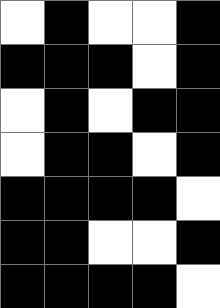[["white", "black", "white", "white", "black"], ["black", "black", "black", "white", "black"], ["white", "black", "white", "black", "black"], ["white", "black", "black", "white", "black"], ["black", "black", "black", "black", "white"], ["black", "black", "white", "white", "black"], ["black", "black", "black", "black", "white"]]